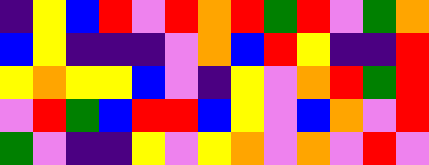[["indigo", "yellow", "blue", "red", "violet", "red", "orange", "red", "green", "red", "violet", "green", "orange"], ["blue", "yellow", "indigo", "indigo", "indigo", "violet", "orange", "blue", "red", "yellow", "indigo", "indigo", "red"], ["yellow", "orange", "yellow", "yellow", "blue", "violet", "indigo", "yellow", "violet", "orange", "red", "green", "red"], ["violet", "red", "green", "blue", "red", "red", "blue", "yellow", "violet", "blue", "orange", "violet", "red"], ["green", "violet", "indigo", "indigo", "yellow", "violet", "yellow", "orange", "violet", "orange", "violet", "red", "violet"]]